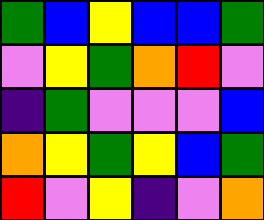[["green", "blue", "yellow", "blue", "blue", "green"], ["violet", "yellow", "green", "orange", "red", "violet"], ["indigo", "green", "violet", "violet", "violet", "blue"], ["orange", "yellow", "green", "yellow", "blue", "green"], ["red", "violet", "yellow", "indigo", "violet", "orange"]]